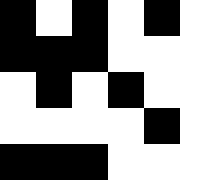[["black", "white", "black", "white", "black", "white"], ["black", "black", "black", "white", "white", "white"], ["white", "black", "white", "black", "white", "white"], ["white", "white", "white", "white", "black", "white"], ["black", "black", "black", "white", "white", "white"]]